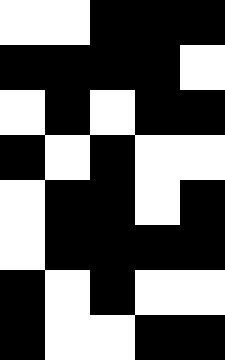[["white", "white", "black", "black", "black"], ["black", "black", "black", "black", "white"], ["white", "black", "white", "black", "black"], ["black", "white", "black", "white", "white"], ["white", "black", "black", "white", "black"], ["white", "black", "black", "black", "black"], ["black", "white", "black", "white", "white"], ["black", "white", "white", "black", "black"]]